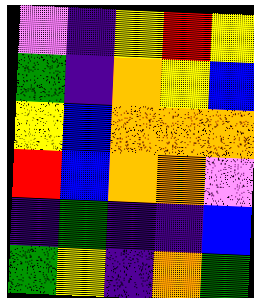[["violet", "indigo", "yellow", "red", "yellow"], ["green", "indigo", "orange", "yellow", "blue"], ["yellow", "blue", "orange", "orange", "orange"], ["red", "blue", "orange", "orange", "violet"], ["indigo", "green", "indigo", "indigo", "blue"], ["green", "yellow", "indigo", "orange", "green"]]